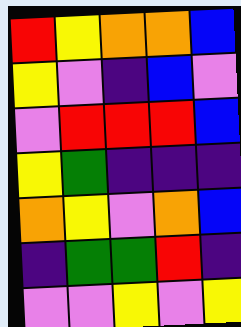[["red", "yellow", "orange", "orange", "blue"], ["yellow", "violet", "indigo", "blue", "violet"], ["violet", "red", "red", "red", "blue"], ["yellow", "green", "indigo", "indigo", "indigo"], ["orange", "yellow", "violet", "orange", "blue"], ["indigo", "green", "green", "red", "indigo"], ["violet", "violet", "yellow", "violet", "yellow"]]